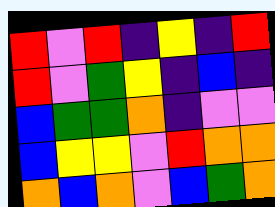[["red", "violet", "red", "indigo", "yellow", "indigo", "red"], ["red", "violet", "green", "yellow", "indigo", "blue", "indigo"], ["blue", "green", "green", "orange", "indigo", "violet", "violet"], ["blue", "yellow", "yellow", "violet", "red", "orange", "orange"], ["orange", "blue", "orange", "violet", "blue", "green", "orange"]]